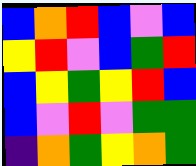[["blue", "orange", "red", "blue", "violet", "blue"], ["yellow", "red", "violet", "blue", "green", "red"], ["blue", "yellow", "green", "yellow", "red", "blue"], ["blue", "violet", "red", "violet", "green", "green"], ["indigo", "orange", "green", "yellow", "orange", "green"]]